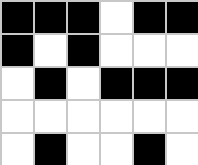[["black", "black", "black", "white", "black", "black"], ["black", "white", "black", "white", "white", "white"], ["white", "black", "white", "black", "black", "black"], ["white", "white", "white", "white", "white", "white"], ["white", "black", "white", "white", "black", "white"]]